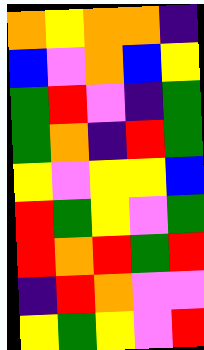[["orange", "yellow", "orange", "orange", "indigo"], ["blue", "violet", "orange", "blue", "yellow"], ["green", "red", "violet", "indigo", "green"], ["green", "orange", "indigo", "red", "green"], ["yellow", "violet", "yellow", "yellow", "blue"], ["red", "green", "yellow", "violet", "green"], ["red", "orange", "red", "green", "red"], ["indigo", "red", "orange", "violet", "violet"], ["yellow", "green", "yellow", "violet", "red"]]